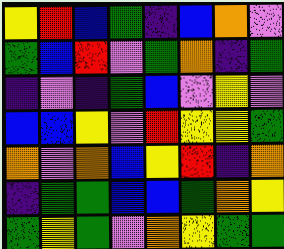[["yellow", "red", "blue", "green", "indigo", "blue", "orange", "violet"], ["green", "blue", "red", "violet", "green", "orange", "indigo", "green"], ["indigo", "violet", "indigo", "green", "blue", "violet", "yellow", "violet"], ["blue", "blue", "yellow", "violet", "red", "yellow", "yellow", "green"], ["orange", "violet", "orange", "blue", "yellow", "red", "indigo", "orange"], ["indigo", "green", "green", "blue", "blue", "green", "orange", "yellow"], ["green", "yellow", "green", "violet", "orange", "yellow", "green", "green"]]